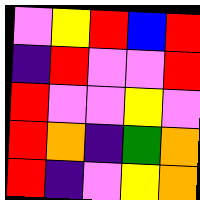[["violet", "yellow", "red", "blue", "red"], ["indigo", "red", "violet", "violet", "red"], ["red", "violet", "violet", "yellow", "violet"], ["red", "orange", "indigo", "green", "orange"], ["red", "indigo", "violet", "yellow", "orange"]]